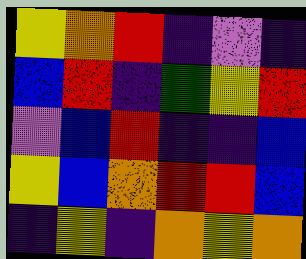[["yellow", "orange", "red", "indigo", "violet", "indigo"], ["blue", "red", "indigo", "green", "yellow", "red"], ["violet", "blue", "red", "indigo", "indigo", "blue"], ["yellow", "blue", "orange", "red", "red", "blue"], ["indigo", "yellow", "indigo", "orange", "yellow", "orange"]]